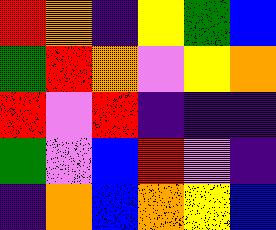[["red", "orange", "indigo", "yellow", "green", "blue"], ["green", "red", "orange", "violet", "yellow", "orange"], ["red", "violet", "red", "indigo", "indigo", "indigo"], ["green", "violet", "blue", "red", "violet", "indigo"], ["indigo", "orange", "blue", "orange", "yellow", "blue"]]